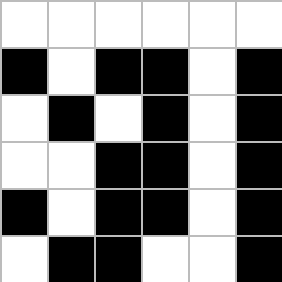[["white", "white", "white", "white", "white", "white"], ["black", "white", "black", "black", "white", "black"], ["white", "black", "white", "black", "white", "black"], ["white", "white", "black", "black", "white", "black"], ["black", "white", "black", "black", "white", "black"], ["white", "black", "black", "white", "white", "black"]]